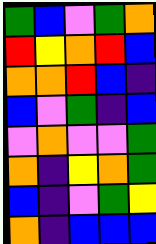[["green", "blue", "violet", "green", "orange"], ["red", "yellow", "orange", "red", "blue"], ["orange", "orange", "red", "blue", "indigo"], ["blue", "violet", "green", "indigo", "blue"], ["violet", "orange", "violet", "violet", "green"], ["orange", "indigo", "yellow", "orange", "green"], ["blue", "indigo", "violet", "green", "yellow"], ["orange", "indigo", "blue", "blue", "blue"]]